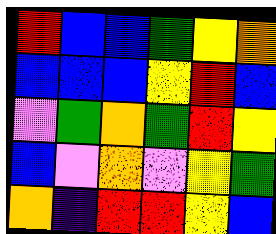[["red", "blue", "blue", "green", "yellow", "orange"], ["blue", "blue", "blue", "yellow", "red", "blue"], ["violet", "green", "orange", "green", "red", "yellow"], ["blue", "violet", "orange", "violet", "yellow", "green"], ["orange", "indigo", "red", "red", "yellow", "blue"]]